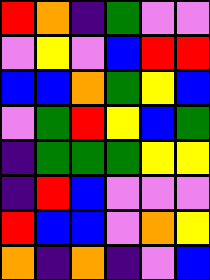[["red", "orange", "indigo", "green", "violet", "violet"], ["violet", "yellow", "violet", "blue", "red", "red"], ["blue", "blue", "orange", "green", "yellow", "blue"], ["violet", "green", "red", "yellow", "blue", "green"], ["indigo", "green", "green", "green", "yellow", "yellow"], ["indigo", "red", "blue", "violet", "violet", "violet"], ["red", "blue", "blue", "violet", "orange", "yellow"], ["orange", "indigo", "orange", "indigo", "violet", "blue"]]